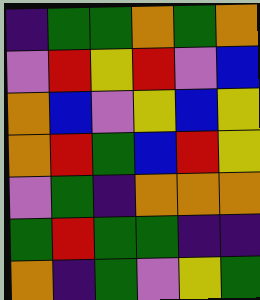[["indigo", "green", "green", "orange", "green", "orange"], ["violet", "red", "yellow", "red", "violet", "blue"], ["orange", "blue", "violet", "yellow", "blue", "yellow"], ["orange", "red", "green", "blue", "red", "yellow"], ["violet", "green", "indigo", "orange", "orange", "orange"], ["green", "red", "green", "green", "indigo", "indigo"], ["orange", "indigo", "green", "violet", "yellow", "green"]]